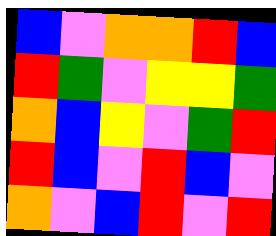[["blue", "violet", "orange", "orange", "red", "blue"], ["red", "green", "violet", "yellow", "yellow", "green"], ["orange", "blue", "yellow", "violet", "green", "red"], ["red", "blue", "violet", "red", "blue", "violet"], ["orange", "violet", "blue", "red", "violet", "red"]]